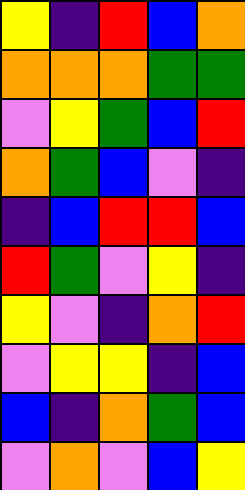[["yellow", "indigo", "red", "blue", "orange"], ["orange", "orange", "orange", "green", "green"], ["violet", "yellow", "green", "blue", "red"], ["orange", "green", "blue", "violet", "indigo"], ["indigo", "blue", "red", "red", "blue"], ["red", "green", "violet", "yellow", "indigo"], ["yellow", "violet", "indigo", "orange", "red"], ["violet", "yellow", "yellow", "indigo", "blue"], ["blue", "indigo", "orange", "green", "blue"], ["violet", "orange", "violet", "blue", "yellow"]]